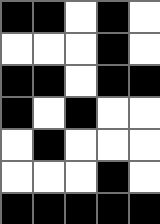[["black", "black", "white", "black", "white"], ["white", "white", "white", "black", "white"], ["black", "black", "white", "black", "black"], ["black", "white", "black", "white", "white"], ["white", "black", "white", "white", "white"], ["white", "white", "white", "black", "white"], ["black", "black", "black", "black", "black"]]